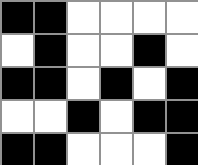[["black", "black", "white", "white", "white", "white"], ["white", "black", "white", "white", "black", "white"], ["black", "black", "white", "black", "white", "black"], ["white", "white", "black", "white", "black", "black"], ["black", "black", "white", "white", "white", "black"]]